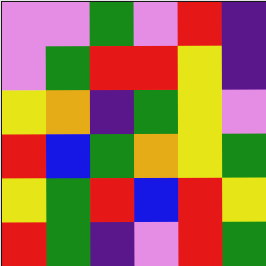[["violet", "violet", "green", "violet", "red", "indigo"], ["violet", "green", "red", "red", "yellow", "indigo"], ["yellow", "orange", "indigo", "green", "yellow", "violet"], ["red", "blue", "green", "orange", "yellow", "green"], ["yellow", "green", "red", "blue", "red", "yellow"], ["red", "green", "indigo", "violet", "red", "green"]]